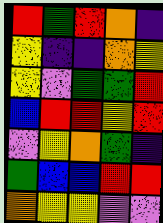[["red", "green", "red", "orange", "indigo"], ["yellow", "indigo", "indigo", "orange", "yellow"], ["yellow", "violet", "green", "green", "red"], ["blue", "red", "red", "yellow", "red"], ["violet", "yellow", "orange", "green", "indigo"], ["green", "blue", "blue", "red", "red"], ["orange", "yellow", "yellow", "violet", "violet"]]